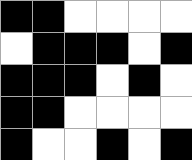[["black", "black", "white", "white", "white", "white"], ["white", "black", "black", "black", "white", "black"], ["black", "black", "black", "white", "black", "white"], ["black", "black", "white", "white", "white", "white"], ["black", "white", "white", "black", "white", "black"]]